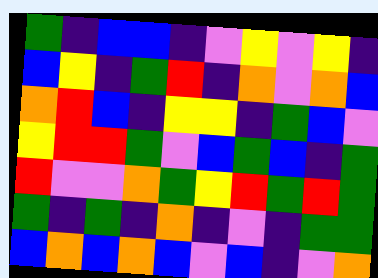[["green", "indigo", "blue", "blue", "indigo", "violet", "yellow", "violet", "yellow", "indigo"], ["blue", "yellow", "indigo", "green", "red", "indigo", "orange", "violet", "orange", "blue"], ["orange", "red", "blue", "indigo", "yellow", "yellow", "indigo", "green", "blue", "violet"], ["yellow", "red", "red", "green", "violet", "blue", "green", "blue", "indigo", "green"], ["red", "violet", "violet", "orange", "green", "yellow", "red", "green", "red", "green"], ["green", "indigo", "green", "indigo", "orange", "indigo", "violet", "indigo", "green", "green"], ["blue", "orange", "blue", "orange", "blue", "violet", "blue", "indigo", "violet", "orange"]]